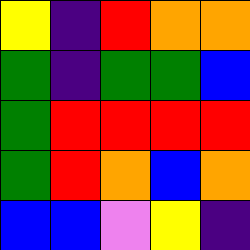[["yellow", "indigo", "red", "orange", "orange"], ["green", "indigo", "green", "green", "blue"], ["green", "red", "red", "red", "red"], ["green", "red", "orange", "blue", "orange"], ["blue", "blue", "violet", "yellow", "indigo"]]